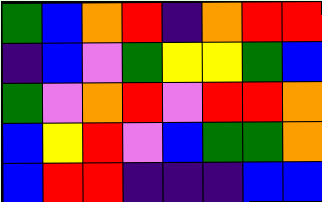[["green", "blue", "orange", "red", "indigo", "orange", "red", "red"], ["indigo", "blue", "violet", "green", "yellow", "yellow", "green", "blue"], ["green", "violet", "orange", "red", "violet", "red", "red", "orange"], ["blue", "yellow", "red", "violet", "blue", "green", "green", "orange"], ["blue", "red", "red", "indigo", "indigo", "indigo", "blue", "blue"]]